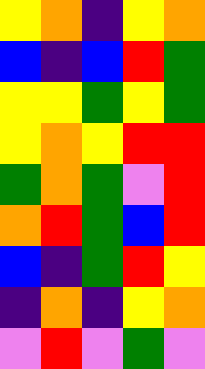[["yellow", "orange", "indigo", "yellow", "orange"], ["blue", "indigo", "blue", "red", "green"], ["yellow", "yellow", "green", "yellow", "green"], ["yellow", "orange", "yellow", "red", "red"], ["green", "orange", "green", "violet", "red"], ["orange", "red", "green", "blue", "red"], ["blue", "indigo", "green", "red", "yellow"], ["indigo", "orange", "indigo", "yellow", "orange"], ["violet", "red", "violet", "green", "violet"]]